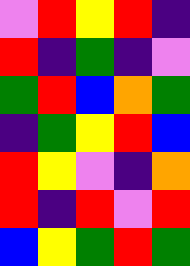[["violet", "red", "yellow", "red", "indigo"], ["red", "indigo", "green", "indigo", "violet"], ["green", "red", "blue", "orange", "green"], ["indigo", "green", "yellow", "red", "blue"], ["red", "yellow", "violet", "indigo", "orange"], ["red", "indigo", "red", "violet", "red"], ["blue", "yellow", "green", "red", "green"]]